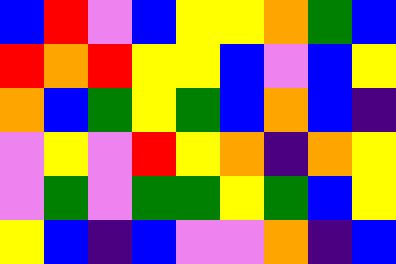[["blue", "red", "violet", "blue", "yellow", "yellow", "orange", "green", "blue"], ["red", "orange", "red", "yellow", "yellow", "blue", "violet", "blue", "yellow"], ["orange", "blue", "green", "yellow", "green", "blue", "orange", "blue", "indigo"], ["violet", "yellow", "violet", "red", "yellow", "orange", "indigo", "orange", "yellow"], ["violet", "green", "violet", "green", "green", "yellow", "green", "blue", "yellow"], ["yellow", "blue", "indigo", "blue", "violet", "violet", "orange", "indigo", "blue"]]